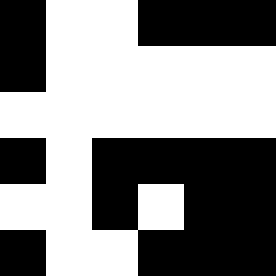[["black", "white", "white", "black", "black", "black"], ["black", "white", "white", "white", "white", "white"], ["white", "white", "white", "white", "white", "white"], ["black", "white", "black", "black", "black", "black"], ["white", "white", "black", "white", "black", "black"], ["black", "white", "white", "black", "black", "black"]]